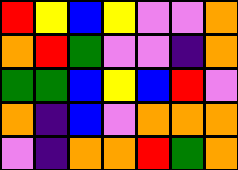[["red", "yellow", "blue", "yellow", "violet", "violet", "orange"], ["orange", "red", "green", "violet", "violet", "indigo", "orange"], ["green", "green", "blue", "yellow", "blue", "red", "violet"], ["orange", "indigo", "blue", "violet", "orange", "orange", "orange"], ["violet", "indigo", "orange", "orange", "red", "green", "orange"]]